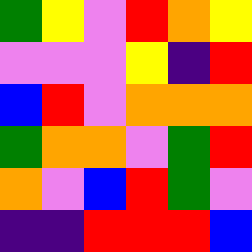[["green", "yellow", "violet", "red", "orange", "yellow"], ["violet", "violet", "violet", "yellow", "indigo", "red"], ["blue", "red", "violet", "orange", "orange", "orange"], ["green", "orange", "orange", "violet", "green", "red"], ["orange", "violet", "blue", "red", "green", "violet"], ["indigo", "indigo", "red", "red", "red", "blue"]]